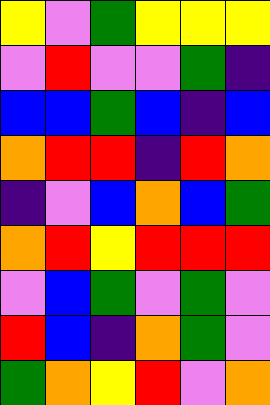[["yellow", "violet", "green", "yellow", "yellow", "yellow"], ["violet", "red", "violet", "violet", "green", "indigo"], ["blue", "blue", "green", "blue", "indigo", "blue"], ["orange", "red", "red", "indigo", "red", "orange"], ["indigo", "violet", "blue", "orange", "blue", "green"], ["orange", "red", "yellow", "red", "red", "red"], ["violet", "blue", "green", "violet", "green", "violet"], ["red", "blue", "indigo", "orange", "green", "violet"], ["green", "orange", "yellow", "red", "violet", "orange"]]